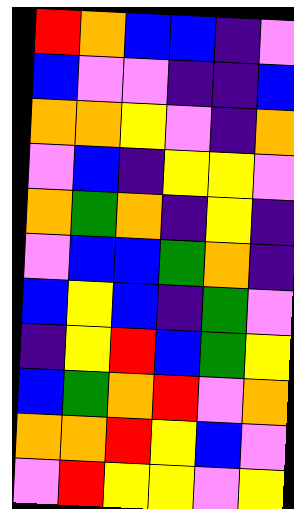[["red", "orange", "blue", "blue", "indigo", "violet"], ["blue", "violet", "violet", "indigo", "indigo", "blue"], ["orange", "orange", "yellow", "violet", "indigo", "orange"], ["violet", "blue", "indigo", "yellow", "yellow", "violet"], ["orange", "green", "orange", "indigo", "yellow", "indigo"], ["violet", "blue", "blue", "green", "orange", "indigo"], ["blue", "yellow", "blue", "indigo", "green", "violet"], ["indigo", "yellow", "red", "blue", "green", "yellow"], ["blue", "green", "orange", "red", "violet", "orange"], ["orange", "orange", "red", "yellow", "blue", "violet"], ["violet", "red", "yellow", "yellow", "violet", "yellow"]]